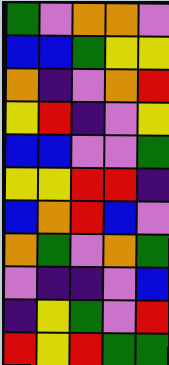[["green", "violet", "orange", "orange", "violet"], ["blue", "blue", "green", "yellow", "yellow"], ["orange", "indigo", "violet", "orange", "red"], ["yellow", "red", "indigo", "violet", "yellow"], ["blue", "blue", "violet", "violet", "green"], ["yellow", "yellow", "red", "red", "indigo"], ["blue", "orange", "red", "blue", "violet"], ["orange", "green", "violet", "orange", "green"], ["violet", "indigo", "indigo", "violet", "blue"], ["indigo", "yellow", "green", "violet", "red"], ["red", "yellow", "red", "green", "green"]]